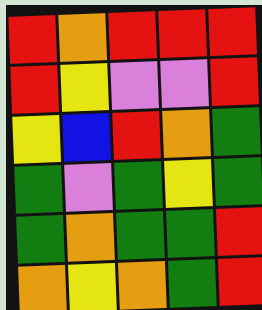[["red", "orange", "red", "red", "red"], ["red", "yellow", "violet", "violet", "red"], ["yellow", "blue", "red", "orange", "green"], ["green", "violet", "green", "yellow", "green"], ["green", "orange", "green", "green", "red"], ["orange", "yellow", "orange", "green", "red"]]